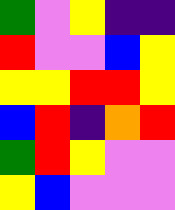[["green", "violet", "yellow", "indigo", "indigo"], ["red", "violet", "violet", "blue", "yellow"], ["yellow", "yellow", "red", "red", "yellow"], ["blue", "red", "indigo", "orange", "red"], ["green", "red", "yellow", "violet", "violet"], ["yellow", "blue", "violet", "violet", "violet"]]